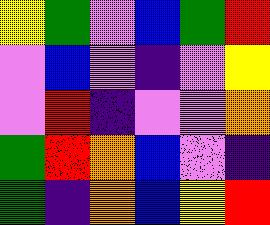[["yellow", "green", "violet", "blue", "green", "red"], ["violet", "blue", "violet", "indigo", "violet", "yellow"], ["violet", "red", "indigo", "violet", "violet", "orange"], ["green", "red", "orange", "blue", "violet", "indigo"], ["green", "indigo", "orange", "blue", "yellow", "red"]]